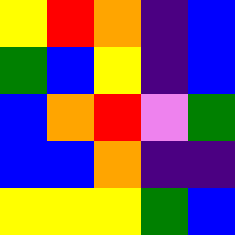[["yellow", "red", "orange", "indigo", "blue"], ["green", "blue", "yellow", "indigo", "blue"], ["blue", "orange", "red", "violet", "green"], ["blue", "blue", "orange", "indigo", "indigo"], ["yellow", "yellow", "yellow", "green", "blue"]]